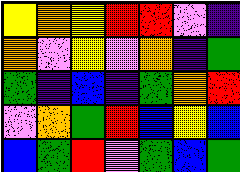[["yellow", "orange", "yellow", "red", "red", "violet", "indigo"], ["orange", "violet", "yellow", "violet", "orange", "indigo", "green"], ["green", "indigo", "blue", "indigo", "green", "orange", "red"], ["violet", "orange", "green", "red", "blue", "yellow", "blue"], ["blue", "green", "red", "violet", "green", "blue", "green"]]